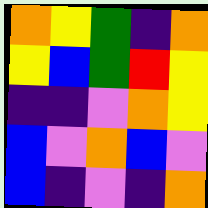[["orange", "yellow", "green", "indigo", "orange"], ["yellow", "blue", "green", "red", "yellow"], ["indigo", "indigo", "violet", "orange", "yellow"], ["blue", "violet", "orange", "blue", "violet"], ["blue", "indigo", "violet", "indigo", "orange"]]